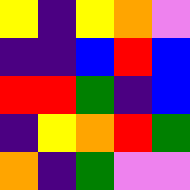[["yellow", "indigo", "yellow", "orange", "violet"], ["indigo", "indigo", "blue", "red", "blue"], ["red", "red", "green", "indigo", "blue"], ["indigo", "yellow", "orange", "red", "green"], ["orange", "indigo", "green", "violet", "violet"]]